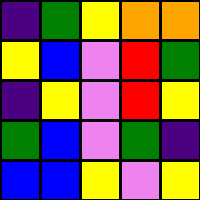[["indigo", "green", "yellow", "orange", "orange"], ["yellow", "blue", "violet", "red", "green"], ["indigo", "yellow", "violet", "red", "yellow"], ["green", "blue", "violet", "green", "indigo"], ["blue", "blue", "yellow", "violet", "yellow"]]